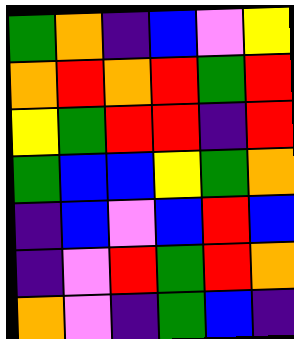[["green", "orange", "indigo", "blue", "violet", "yellow"], ["orange", "red", "orange", "red", "green", "red"], ["yellow", "green", "red", "red", "indigo", "red"], ["green", "blue", "blue", "yellow", "green", "orange"], ["indigo", "blue", "violet", "blue", "red", "blue"], ["indigo", "violet", "red", "green", "red", "orange"], ["orange", "violet", "indigo", "green", "blue", "indigo"]]